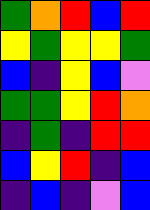[["green", "orange", "red", "blue", "red"], ["yellow", "green", "yellow", "yellow", "green"], ["blue", "indigo", "yellow", "blue", "violet"], ["green", "green", "yellow", "red", "orange"], ["indigo", "green", "indigo", "red", "red"], ["blue", "yellow", "red", "indigo", "blue"], ["indigo", "blue", "indigo", "violet", "blue"]]